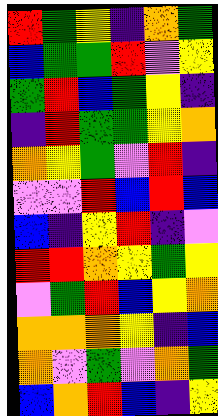[["red", "green", "yellow", "indigo", "orange", "green"], ["blue", "green", "green", "red", "violet", "yellow"], ["green", "red", "blue", "green", "yellow", "indigo"], ["indigo", "red", "green", "green", "yellow", "orange"], ["orange", "yellow", "green", "violet", "red", "indigo"], ["violet", "violet", "red", "blue", "red", "blue"], ["blue", "indigo", "yellow", "red", "indigo", "violet"], ["red", "red", "orange", "yellow", "green", "yellow"], ["violet", "green", "red", "blue", "yellow", "orange"], ["orange", "orange", "orange", "yellow", "indigo", "blue"], ["orange", "violet", "green", "violet", "orange", "green"], ["blue", "orange", "red", "blue", "indigo", "yellow"]]